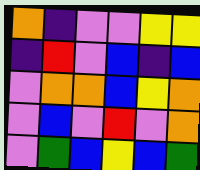[["orange", "indigo", "violet", "violet", "yellow", "yellow"], ["indigo", "red", "violet", "blue", "indigo", "blue"], ["violet", "orange", "orange", "blue", "yellow", "orange"], ["violet", "blue", "violet", "red", "violet", "orange"], ["violet", "green", "blue", "yellow", "blue", "green"]]